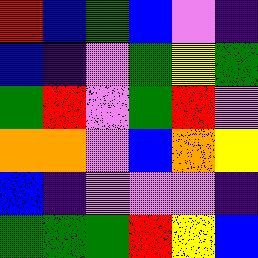[["red", "blue", "green", "blue", "violet", "indigo"], ["blue", "indigo", "violet", "green", "yellow", "green"], ["green", "red", "violet", "green", "red", "violet"], ["orange", "orange", "violet", "blue", "orange", "yellow"], ["blue", "indigo", "violet", "violet", "violet", "indigo"], ["green", "green", "green", "red", "yellow", "blue"]]